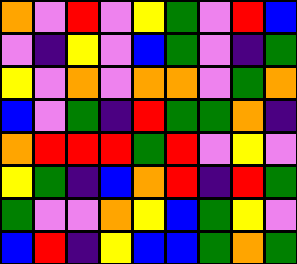[["orange", "violet", "red", "violet", "yellow", "green", "violet", "red", "blue"], ["violet", "indigo", "yellow", "violet", "blue", "green", "violet", "indigo", "green"], ["yellow", "violet", "orange", "violet", "orange", "orange", "violet", "green", "orange"], ["blue", "violet", "green", "indigo", "red", "green", "green", "orange", "indigo"], ["orange", "red", "red", "red", "green", "red", "violet", "yellow", "violet"], ["yellow", "green", "indigo", "blue", "orange", "red", "indigo", "red", "green"], ["green", "violet", "violet", "orange", "yellow", "blue", "green", "yellow", "violet"], ["blue", "red", "indigo", "yellow", "blue", "blue", "green", "orange", "green"]]